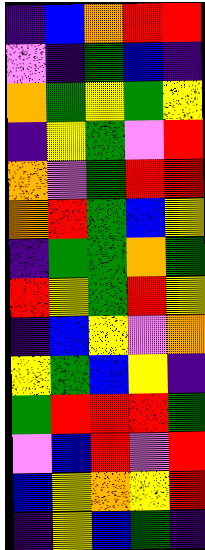[["indigo", "blue", "orange", "red", "red"], ["violet", "indigo", "green", "blue", "indigo"], ["orange", "green", "yellow", "green", "yellow"], ["indigo", "yellow", "green", "violet", "red"], ["orange", "violet", "green", "red", "red"], ["orange", "red", "green", "blue", "yellow"], ["indigo", "green", "green", "orange", "green"], ["red", "yellow", "green", "red", "yellow"], ["indigo", "blue", "yellow", "violet", "orange"], ["yellow", "green", "blue", "yellow", "indigo"], ["green", "red", "red", "red", "green"], ["violet", "blue", "red", "violet", "red"], ["blue", "yellow", "orange", "yellow", "red"], ["indigo", "yellow", "blue", "green", "indigo"]]